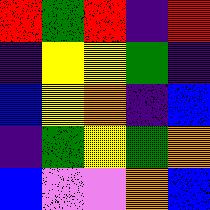[["red", "green", "red", "indigo", "red"], ["indigo", "yellow", "yellow", "green", "indigo"], ["blue", "yellow", "orange", "indigo", "blue"], ["indigo", "green", "yellow", "green", "orange"], ["blue", "violet", "violet", "orange", "blue"]]